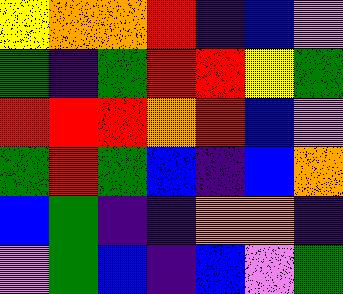[["yellow", "orange", "orange", "red", "indigo", "blue", "violet"], ["green", "indigo", "green", "red", "red", "yellow", "green"], ["red", "red", "red", "orange", "red", "blue", "violet"], ["green", "red", "green", "blue", "indigo", "blue", "orange"], ["blue", "green", "indigo", "indigo", "orange", "orange", "indigo"], ["violet", "green", "blue", "indigo", "blue", "violet", "green"]]